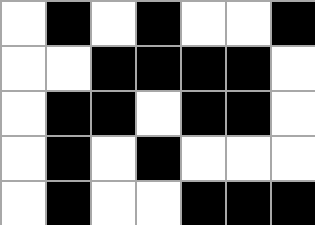[["white", "black", "white", "black", "white", "white", "black"], ["white", "white", "black", "black", "black", "black", "white"], ["white", "black", "black", "white", "black", "black", "white"], ["white", "black", "white", "black", "white", "white", "white"], ["white", "black", "white", "white", "black", "black", "black"]]